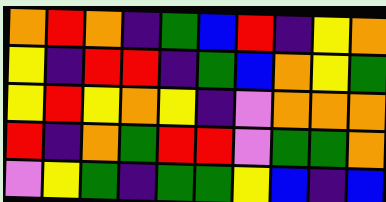[["orange", "red", "orange", "indigo", "green", "blue", "red", "indigo", "yellow", "orange"], ["yellow", "indigo", "red", "red", "indigo", "green", "blue", "orange", "yellow", "green"], ["yellow", "red", "yellow", "orange", "yellow", "indigo", "violet", "orange", "orange", "orange"], ["red", "indigo", "orange", "green", "red", "red", "violet", "green", "green", "orange"], ["violet", "yellow", "green", "indigo", "green", "green", "yellow", "blue", "indigo", "blue"]]